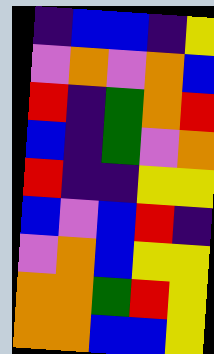[["indigo", "blue", "blue", "indigo", "yellow"], ["violet", "orange", "violet", "orange", "blue"], ["red", "indigo", "green", "orange", "red"], ["blue", "indigo", "green", "violet", "orange"], ["red", "indigo", "indigo", "yellow", "yellow"], ["blue", "violet", "blue", "red", "indigo"], ["violet", "orange", "blue", "yellow", "yellow"], ["orange", "orange", "green", "red", "yellow"], ["orange", "orange", "blue", "blue", "yellow"]]